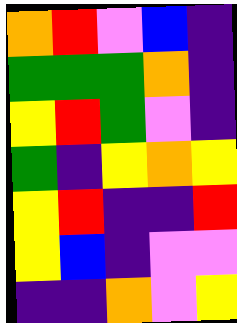[["orange", "red", "violet", "blue", "indigo"], ["green", "green", "green", "orange", "indigo"], ["yellow", "red", "green", "violet", "indigo"], ["green", "indigo", "yellow", "orange", "yellow"], ["yellow", "red", "indigo", "indigo", "red"], ["yellow", "blue", "indigo", "violet", "violet"], ["indigo", "indigo", "orange", "violet", "yellow"]]